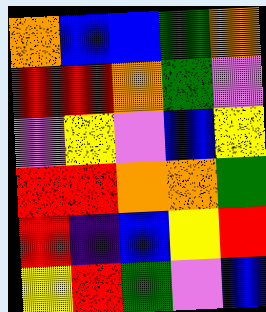[["orange", "blue", "blue", "green", "orange"], ["red", "red", "orange", "green", "violet"], ["violet", "yellow", "violet", "blue", "yellow"], ["red", "red", "orange", "orange", "green"], ["red", "indigo", "blue", "yellow", "red"], ["yellow", "red", "green", "violet", "blue"]]